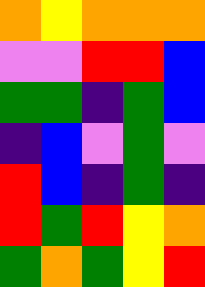[["orange", "yellow", "orange", "orange", "orange"], ["violet", "violet", "red", "red", "blue"], ["green", "green", "indigo", "green", "blue"], ["indigo", "blue", "violet", "green", "violet"], ["red", "blue", "indigo", "green", "indigo"], ["red", "green", "red", "yellow", "orange"], ["green", "orange", "green", "yellow", "red"]]